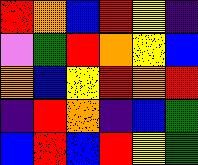[["red", "orange", "blue", "red", "yellow", "indigo"], ["violet", "green", "red", "orange", "yellow", "blue"], ["orange", "blue", "yellow", "red", "orange", "red"], ["indigo", "red", "orange", "indigo", "blue", "green"], ["blue", "red", "blue", "red", "yellow", "green"]]